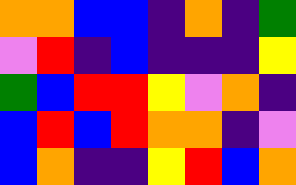[["orange", "orange", "blue", "blue", "indigo", "orange", "indigo", "green"], ["violet", "red", "indigo", "blue", "indigo", "indigo", "indigo", "yellow"], ["green", "blue", "red", "red", "yellow", "violet", "orange", "indigo"], ["blue", "red", "blue", "red", "orange", "orange", "indigo", "violet"], ["blue", "orange", "indigo", "indigo", "yellow", "red", "blue", "orange"]]